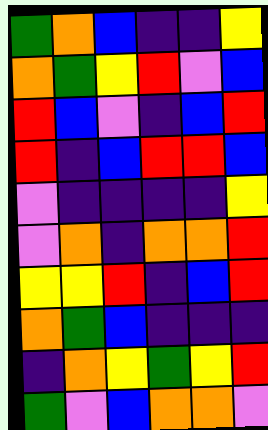[["green", "orange", "blue", "indigo", "indigo", "yellow"], ["orange", "green", "yellow", "red", "violet", "blue"], ["red", "blue", "violet", "indigo", "blue", "red"], ["red", "indigo", "blue", "red", "red", "blue"], ["violet", "indigo", "indigo", "indigo", "indigo", "yellow"], ["violet", "orange", "indigo", "orange", "orange", "red"], ["yellow", "yellow", "red", "indigo", "blue", "red"], ["orange", "green", "blue", "indigo", "indigo", "indigo"], ["indigo", "orange", "yellow", "green", "yellow", "red"], ["green", "violet", "blue", "orange", "orange", "violet"]]